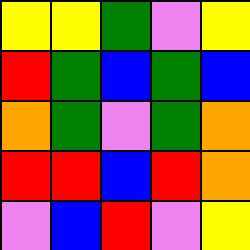[["yellow", "yellow", "green", "violet", "yellow"], ["red", "green", "blue", "green", "blue"], ["orange", "green", "violet", "green", "orange"], ["red", "red", "blue", "red", "orange"], ["violet", "blue", "red", "violet", "yellow"]]